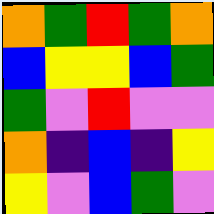[["orange", "green", "red", "green", "orange"], ["blue", "yellow", "yellow", "blue", "green"], ["green", "violet", "red", "violet", "violet"], ["orange", "indigo", "blue", "indigo", "yellow"], ["yellow", "violet", "blue", "green", "violet"]]